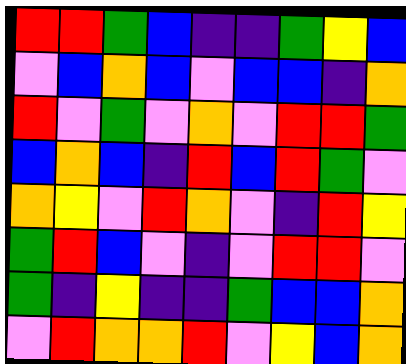[["red", "red", "green", "blue", "indigo", "indigo", "green", "yellow", "blue"], ["violet", "blue", "orange", "blue", "violet", "blue", "blue", "indigo", "orange"], ["red", "violet", "green", "violet", "orange", "violet", "red", "red", "green"], ["blue", "orange", "blue", "indigo", "red", "blue", "red", "green", "violet"], ["orange", "yellow", "violet", "red", "orange", "violet", "indigo", "red", "yellow"], ["green", "red", "blue", "violet", "indigo", "violet", "red", "red", "violet"], ["green", "indigo", "yellow", "indigo", "indigo", "green", "blue", "blue", "orange"], ["violet", "red", "orange", "orange", "red", "violet", "yellow", "blue", "orange"]]